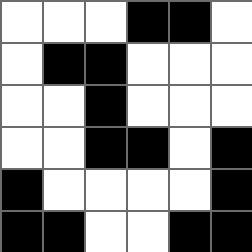[["white", "white", "white", "black", "black", "white"], ["white", "black", "black", "white", "white", "white"], ["white", "white", "black", "white", "white", "white"], ["white", "white", "black", "black", "white", "black"], ["black", "white", "white", "white", "white", "black"], ["black", "black", "white", "white", "black", "black"]]